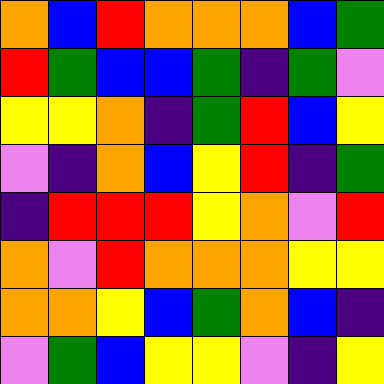[["orange", "blue", "red", "orange", "orange", "orange", "blue", "green"], ["red", "green", "blue", "blue", "green", "indigo", "green", "violet"], ["yellow", "yellow", "orange", "indigo", "green", "red", "blue", "yellow"], ["violet", "indigo", "orange", "blue", "yellow", "red", "indigo", "green"], ["indigo", "red", "red", "red", "yellow", "orange", "violet", "red"], ["orange", "violet", "red", "orange", "orange", "orange", "yellow", "yellow"], ["orange", "orange", "yellow", "blue", "green", "orange", "blue", "indigo"], ["violet", "green", "blue", "yellow", "yellow", "violet", "indigo", "yellow"]]